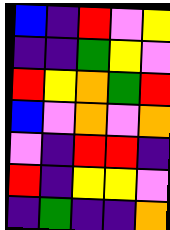[["blue", "indigo", "red", "violet", "yellow"], ["indigo", "indigo", "green", "yellow", "violet"], ["red", "yellow", "orange", "green", "red"], ["blue", "violet", "orange", "violet", "orange"], ["violet", "indigo", "red", "red", "indigo"], ["red", "indigo", "yellow", "yellow", "violet"], ["indigo", "green", "indigo", "indigo", "orange"]]